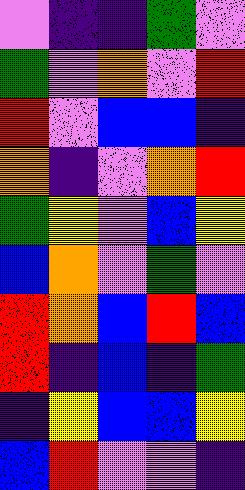[["violet", "indigo", "indigo", "green", "violet"], ["green", "violet", "orange", "violet", "red"], ["red", "violet", "blue", "blue", "indigo"], ["orange", "indigo", "violet", "orange", "red"], ["green", "yellow", "violet", "blue", "yellow"], ["blue", "orange", "violet", "green", "violet"], ["red", "orange", "blue", "red", "blue"], ["red", "indigo", "blue", "indigo", "green"], ["indigo", "yellow", "blue", "blue", "yellow"], ["blue", "red", "violet", "violet", "indigo"]]